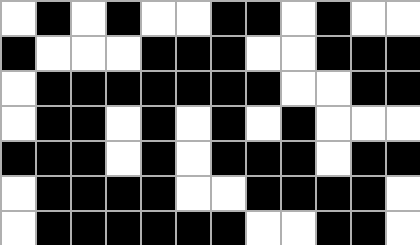[["white", "black", "white", "black", "white", "white", "black", "black", "white", "black", "white", "white"], ["black", "white", "white", "white", "black", "black", "black", "white", "white", "black", "black", "black"], ["white", "black", "black", "black", "black", "black", "black", "black", "white", "white", "black", "black"], ["white", "black", "black", "white", "black", "white", "black", "white", "black", "white", "white", "white"], ["black", "black", "black", "white", "black", "white", "black", "black", "black", "white", "black", "black"], ["white", "black", "black", "black", "black", "white", "white", "black", "black", "black", "black", "white"], ["white", "black", "black", "black", "black", "black", "black", "white", "white", "black", "black", "white"]]